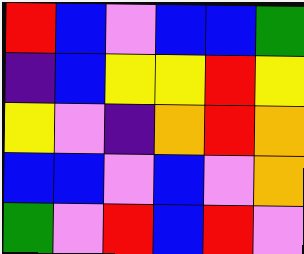[["red", "blue", "violet", "blue", "blue", "green"], ["indigo", "blue", "yellow", "yellow", "red", "yellow"], ["yellow", "violet", "indigo", "orange", "red", "orange"], ["blue", "blue", "violet", "blue", "violet", "orange"], ["green", "violet", "red", "blue", "red", "violet"]]